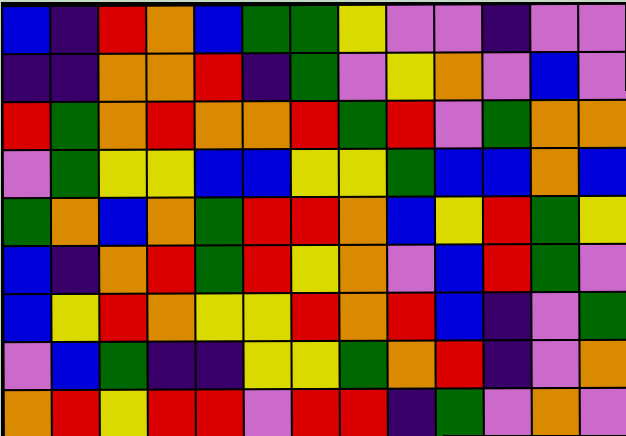[["blue", "indigo", "red", "orange", "blue", "green", "green", "yellow", "violet", "violet", "indigo", "violet", "violet"], ["indigo", "indigo", "orange", "orange", "red", "indigo", "green", "violet", "yellow", "orange", "violet", "blue", "violet"], ["red", "green", "orange", "red", "orange", "orange", "red", "green", "red", "violet", "green", "orange", "orange"], ["violet", "green", "yellow", "yellow", "blue", "blue", "yellow", "yellow", "green", "blue", "blue", "orange", "blue"], ["green", "orange", "blue", "orange", "green", "red", "red", "orange", "blue", "yellow", "red", "green", "yellow"], ["blue", "indigo", "orange", "red", "green", "red", "yellow", "orange", "violet", "blue", "red", "green", "violet"], ["blue", "yellow", "red", "orange", "yellow", "yellow", "red", "orange", "red", "blue", "indigo", "violet", "green"], ["violet", "blue", "green", "indigo", "indigo", "yellow", "yellow", "green", "orange", "red", "indigo", "violet", "orange"], ["orange", "red", "yellow", "red", "red", "violet", "red", "red", "indigo", "green", "violet", "orange", "violet"]]